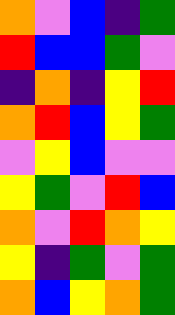[["orange", "violet", "blue", "indigo", "green"], ["red", "blue", "blue", "green", "violet"], ["indigo", "orange", "indigo", "yellow", "red"], ["orange", "red", "blue", "yellow", "green"], ["violet", "yellow", "blue", "violet", "violet"], ["yellow", "green", "violet", "red", "blue"], ["orange", "violet", "red", "orange", "yellow"], ["yellow", "indigo", "green", "violet", "green"], ["orange", "blue", "yellow", "orange", "green"]]